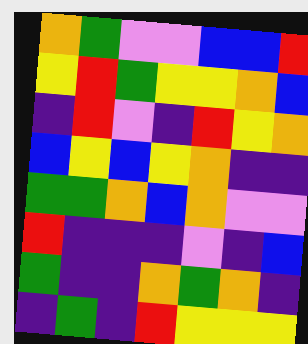[["orange", "green", "violet", "violet", "blue", "blue", "red"], ["yellow", "red", "green", "yellow", "yellow", "orange", "blue"], ["indigo", "red", "violet", "indigo", "red", "yellow", "orange"], ["blue", "yellow", "blue", "yellow", "orange", "indigo", "indigo"], ["green", "green", "orange", "blue", "orange", "violet", "violet"], ["red", "indigo", "indigo", "indigo", "violet", "indigo", "blue"], ["green", "indigo", "indigo", "orange", "green", "orange", "indigo"], ["indigo", "green", "indigo", "red", "yellow", "yellow", "yellow"]]